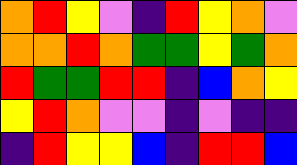[["orange", "red", "yellow", "violet", "indigo", "red", "yellow", "orange", "violet"], ["orange", "orange", "red", "orange", "green", "green", "yellow", "green", "orange"], ["red", "green", "green", "red", "red", "indigo", "blue", "orange", "yellow"], ["yellow", "red", "orange", "violet", "violet", "indigo", "violet", "indigo", "indigo"], ["indigo", "red", "yellow", "yellow", "blue", "indigo", "red", "red", "blue"]]